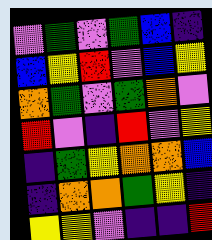[["violet", "green", "violet", "green", "blue", "indigo"], ["blue", "yellow", "red", "violet", "blue", "yellow"], ["orange", "green", "violet", "green", "orange", "violet"], ["red", "violet", "indigo", "red", "violet", "yellow"], ["indigo", "green", "yellow", "orange", "orange", "blue"], ["indigo", "orange", "orange", "green", "yellow", "indigo"], ["yellow", "yellow", "violet", "indigo", "indigo", "red"]]